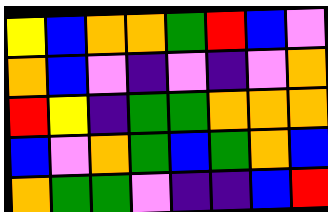[["yellow", "blue", "orange", "orange", "green", "red", "blue", "violet"], ["orange", "blue", "violet", "indigo", "violet", "indigo", "violet", "orange"], ["red", "yellow", "indigo", "green", "green", "orange", "orange", "orange"], ["blue", "violet", "orange", "green", "blue", "green", "orange", "blue"], ["orange", "green", "green", "violet", "indigo", "indigo", "blue", "red"]]